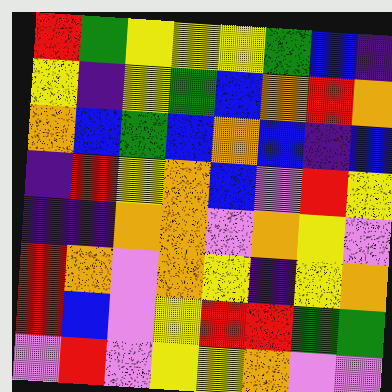[["red", "green", "yellow", "yellow", "yellow", "green", "blue", "indigo"], ["yellow", "indigo", "yellow", "green", "blue", "orange", "red", "orange"], ["orange", "blue", "green", "blue", "orange", "blue", "indigo", "blue"], ["indigo", "red", "yellow", "orange", "blue", "violet", "red", "yellow"], ["indigo", "indigo", "orange", "orange", "violet", "orange", "yellow", "violet"], ["red", "orange", "violet", "orange", "yellow", "indigo", "yellow", "orange"], ["red", "blue", "violet", "yellow", "red", "red", "green", "green"], ["violet", "red", "violet", "yellow", "yellow", "orange", "violet", "violet"]]